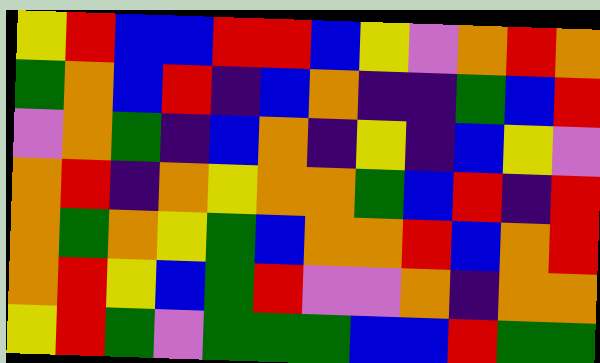[["yellow", "red", "blue", "blue", "red", "red", "blue", "yellow", "violet", "orange", "red", "orange"], ["green", "orange", "blue", "red", "indigo", "blue", "orange", "indigo", "indigo", "green", "blue", "red"], ["violet", "orange", "green", "indigo", "blue", "orange", "indigo", "yellow", "indigo", "blue", "yellow", "violet"], ["orange", "red", "indigo", "orange", "yellow", "orange", "orange", "green", "blue", "red", "indigo", "red"], ["orange", "green", "orange", "yellow", "green", "blue", "orange", "orange", "red", "blue", "orange", "red"], ["orange", "red", "yellow", "blue", "green", "red", "violet", "violet", "orange", "indigo", "orange", "orange"], ["yellow", "red", "green", "violet", "green", "green", "green", "blue", "blue", "red", "green", "green"]]